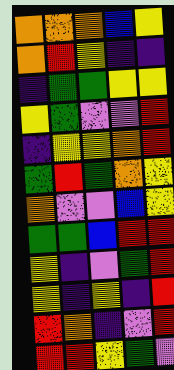[["orange", "orange", "orange", "blue", "yellow"], ["orange", "red", "yellow", "indigo", "indigo"], ["indigo", "green", "green", "yellow", "yellow"], ["yellow", "green", "violet", "violet", "red"], ["indigo", "yellow", "yellow", "orange", "red"], ["green", "red", "green", "orange", "yellow"], ["orange", "violet", "violet", "blue", "yellow"], ["green", "green", "blue", "red", "red"], ["yellow", "indigo", "violet", "green", "red"], ["yellow", "indigo", "yellow", "indigo", "red"], ["red", "orange", "indigo", "violet", "red"], ["red", "red", "yellow", "green", "violet"]]